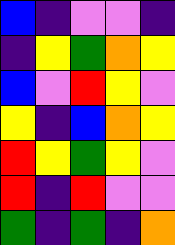[["blue", "indigo", "violet", "violet", "indigo"], ["indigo", "yellow", "green", "orange", "yellow"], ["blue", "violet", "red", "yellow", "violet"], ["yellow", "indigo", "blue", "orange", "yellow"], ["red", "yellow", "green", "yellow", "violet"], ["red", "indigo", "red", "violet", "violet"], ["green", "indigo", "green", "indigo", "orange"]]